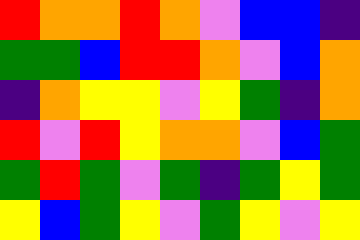[["red", "orange", "orange", "red", "orange", "violet", "blue", "blue", "indigo"], ["green", "green", "blue", "red", "red", "orange", "violet", "blue", "orange"], ["indigo", "orange", "yellow", "yellow", "violet", "yellow", "green", "indigo", "orange"], ["red", "violet", "red", "yellow", "orange", "orange", "violet", "blue", "green"], ["green", "red", "green", "violet", "green", "indigo", "green", "yellow", "green"], ["yellow", "blue", "green", "yellow", "violet", "green", "yellow", "violet", "yellow"]]